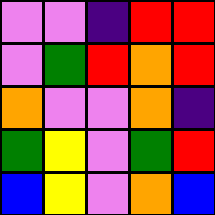[["violet", "violet", "indigo", "red", "red"], ["violet", "green", "red", "orange", "red"], ["orange", "violet", "violet", "orange", "indigo"], ["green", "yellow", "violet", "green", "red"], ["blue", "yellow", "violet", "orange", "blue"]]